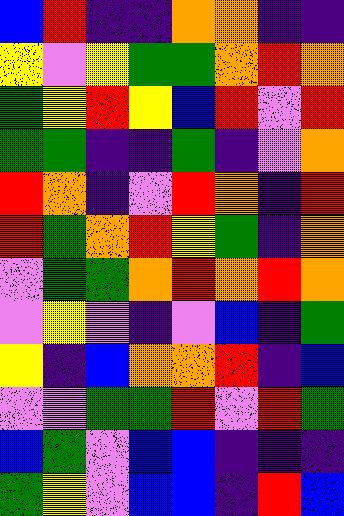[["blue", "red", "indigo", "indigo", "orange", "orange", "indigo", "indigo"], ["yellow", "violet", "yellow", "green", "green", "orange", "red", "orange"], ["green", "yellow", "red", "yellow", "blue", "red", "violet", "red"], ["green", "green", "indigo", "indigo", "green", "indigo", "violet", "orange"], ["red", "orange", "indigo", "violet", "red", "orange", "indigo", "red"], ["red", "green", "orange", "red", "yellow", "green", "indigo", "orange"], ["violet", "green", "green", "orange", "red", "orange", "red", "orange"], ["violet", "yellow", "violet", "indigo", "violet", "blue", "indigo", "green"], ["yellow", "indigo", "blue", "orange", "orange", "red", "indigo", "blue"], ["violet", "violet", "green", "green", "red", "violet", "red", "green"], ["blue", "green", "violet", "blue", "blue", "indigo", "indigo", "indigo"], ["green", "yellow", "violet", "blue", "blue", "indigo", "red", "blue"]]